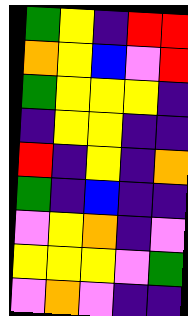[["green", "yellow", "indigo", "red", "red"], ["orange", "yellow", "blue", "violet", "red"], ["green", "yellow", "yellow", "yellow", "indigo"], ["indigo", "yellow", "yellow", "indigo", "indigo"], ["red", "indigo", "yellow", "indigo", "orange"], ["green", "indigo", "blue", "indigo", "indigo"], ["violet", "yellow", "orange", "indigo", "violet"], ["yellow", "yellow", "yellow", "violet", "green"], ["violet", "orange", "violet", "indigo", "indigo"]]